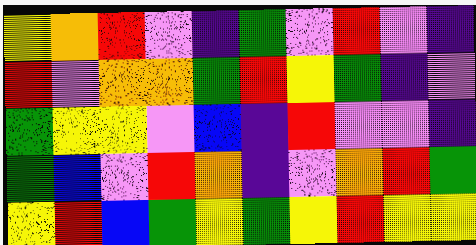[["yellow", "orange", "red", "violet", "indigo", "green", "violet", "red", "violet", "indigo"], ["red", "violet", "orange", "orange", "green", "red", "yellow", "green", "indigo", "violet"], ["green", "yellow", "yellow", "violet", "blue", "indigo", "red", "violet", "violet", "indigo"], ["green", "blue", "violet", "red", "orange", "indigo", "violet", "orange", "red", "green"], ["yellow", "red", "blue", "green", "yellow", "green", "yellow", "red", "yellow", "yellow"]]